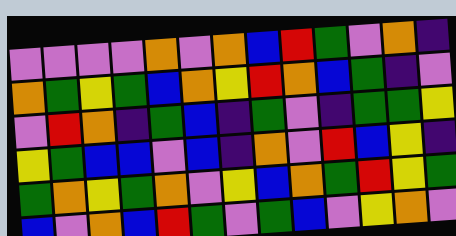[["violet", "violet", "violet", "violet", "orange", "violet", "orange", "blue", "red", "green", "violet", "orange", "indigo"], ["orange", "green", "yellow", "green", "blue", "orange", "yellow", "red", "orange", "blue", "green", "indigo", "violet"], ["violet", "red", "orange", "indigo", "green", "blue", "indigo", "green", "violet", "indigo", "green", "green", "yellow"], ["yellow", "green", "blue", "blue", "violet", "blue", "indigo", "orange", "violet", "red", "blue", "yellow", "indigo"], ["green", "orange", "yellow", "green", "orange", "violet", "yellow", "blue", "orange", "green", "red", "yellow", "green"], ["blue", "violet", "orange", "blue", "red", "green", "violet", "green", "blue", "violet", "yellow", "orange", "violet"]]